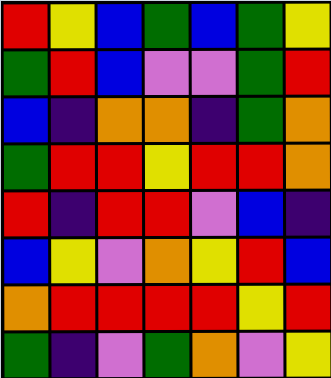[["red", "yellow", "blue", "green", "blue", "green", "yellow"], ["green", "red", "blue", "violet", "violet", "green", "red"], ["blue", "indigo", "orange", "orange", "indigo", "green", "orange"], ["green", "red", "red", "yellow", "red", "red", "orange"], ["red", "indigo", "red", "red", "violet", "blue", "indigo"], ["blue", "yellow", "violet", "orange", "yellow", "red", "blue"], ["orange", "red", "red", "red", "red", "yellow", "red"], ["green", "indigo", "violet", "green", "orange", "violet", "yellow"]]